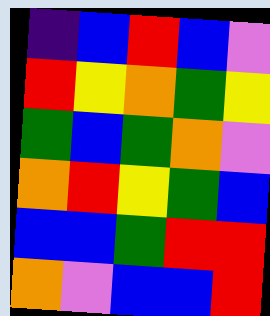[["indigo", "blue", "red", "blue", "violet"], ["red", "yellow", "orange", "green", "yellow"], ["green", "blue", "green", "orange", "violet"], ["orange", "red", "yellow", "green", "blue"], ["blue", "blue", "green", "red", "red"], ["orange", "violet", "blue", "blue", "red"]]